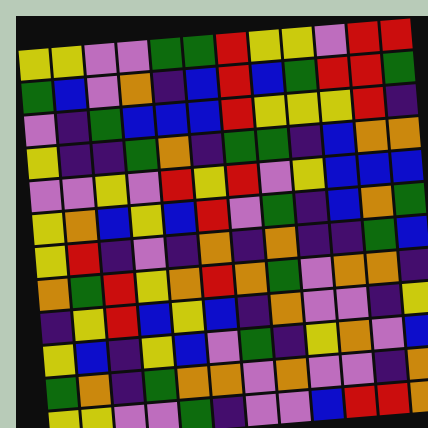[["yellow", "yellow", "violet", "violet", "green", "green", "red", "yellow", "yellow", "violet", "red", "red"], ["green", "blue", "violet", "orange", "indigo", "blue", "red", "blue", "green", "red", "red", "green"], ["violet", "indigo", "green", "blue", "blue", "blue", "red", "yellow", "yellow", "yellow", "red", "indigo"], ["yellow", "indigo", "indigo", "green", "orange", "indigo", "green", "green", "indigo", "blue", "orange", "orange"], ["violet", "violet", "yellow", "violet", "red", "yellow", "red", "violet", "yellow", "blue", "blue", "blue"], ["yellow", "orange", "blue", "yellow", "blue", "red", "violet", "green", "indigo", "blue", "orange", "green"], ["yellow", "red", "indigo", "violet", "indigo", "orange", "indigo", "orange", "indigo", "indigo", "green", "blue"], ["orange", "green", "red", "yellow", "orange", "red", "orange", "green", "violet", "orange", "orange", "indigo"], ["indigo", "yellow", "red", "blue", "yellow", "blue", "indigo", "orange", "violet", "violet", "indigo", "yellow"], ["yellow", "blue", "indigo", "yellow", "blue", "violet", "green", "indigo", "yellow", "orange", "violet", "blue"], ["green", "orange", "indigo", "green", "orange", "orange", "violet", "orange", "violet", "violet", "indigo", "orange"], ["yellow", "yellow", "violet", "violet", "green", "indigo", "violet", "violet", "blue", "red", "red", "orange"]]